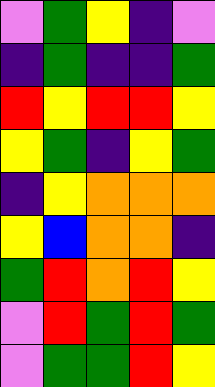[["violet", "green", "yellow", "indigo", "violet"], ["indigo", "green", "indigo", "indigo", "green"], ["red", "yellow", "red", "red", "yellow"], ["yellow", "green", "indigo", "yellow", "green"], ["indigo", "yellow", "orange", "orange", "orange"], ["yellow", "blue", "orange", "orange", "indigo"], ["green", "red", "orange", "red", "yellow"], ["violet", "red", "green", "red", "green"], ["violet", "green", "green", "red", "yellow"]]